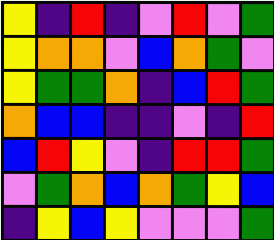[["yellow", "indigo", "red", "indigo", "violet", "red", "violet", "green"], ["yellow", "orange", "orange", "violet", "blue", "orange", "green", "violet"], ["yellow", "green", "green", "orange", "indigo", "blue", "red", "green"], ["orange", "blue", "blue", "indigo", "indigo", "violet", "indigo", "red"], ["blue", "red", "yellow", "violet", "indigo", "red", "red", "green"], ["violet", "green", "orange", "blue", "orange", "green", "yellow", "blue"], ["indigo", "yellow", "blue", "yellow", "violet", "violet", "violet", "green"]]